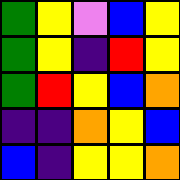[["green", "yellow", "violet", "blue", "yellow"], ["green", "yellow", "indigo", "red", "yellow"], ["green", "red", "yellow", "blue", "orange"], ["indigo", "indigo", "orange", "yellow", "blue"], ["blue", "indigo", "yellow", "yellow", "orange"]]